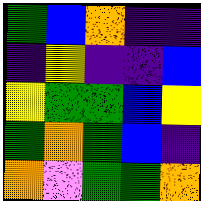[["green", "blue", "orange", "indigo", "indigo"], ["indigo", "yellow", "indigo", "indigo", "blue"], ["yellow", "green", "green", "blue", "yellow"], ["green", "orange", "green", "blue", "indigo"], ["orange", "violet", "green", "green", "orange"]]